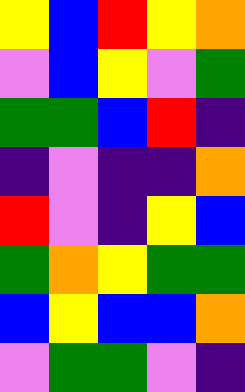[["yellow", "blue", "red", "yellow", "orange"], ["violet", "blue", "yellow", "violet", "green"], ["green", "green", "blue", "red", "indigo"], ["indigo", "violet", "indigo", "indigo", "orange"], ["red", "violet", "indigo", "yellow", "blue"], ["green", "orange", "yellow", "green", "green"], ["blue", "yellow", "blue", "blue", "orange"], ["violet", "green", "green", "violet", "indigo"]]